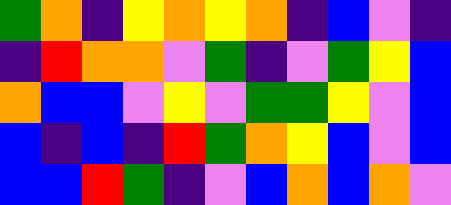[["green", "orange", "indigo", "yellow", "orange", "yellow", "orange", "indigo", "blue", "violet", "indigo"], ["indigo", "red", "orange", "orange", "violet", "green", "indigo", "violet", "green", "yellow", "blue"], ["orange", "blue", "blue", "violet", "yellow", "violet", "green", "green", "yellow", "violet", "blue"], ["blue", "indigo", "blue", "indigo", "red", "green", "orange", "yellow", "blue", "violet", "blue"], ["blue", "blue", "red", "green", "indigo", "violet", "blue", "orange", "blue", "orange", "violet"]]